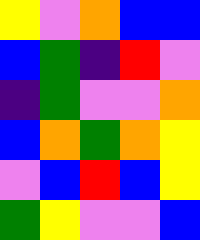[["yellow", "violet", "orange", "blue", "blue"], ["blue", "green", "indigo", "red", "violet"], ["indigo", "green", "violet", "violet", "orange"], ["blue", "orange", "green", "orange", "yellow"], ["violet", "blue", "red", "blue", "yellow"], ["green", "yellow", "violet", "violet", "blue"]]